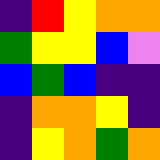[["indigo", "red", "yellow", "orange", "orange"], ["green", "yellow", "yellow", "blue", "violet"], ["blue", "green", "blue", "indigo", "indigo"], ["indigo", "orange", "orange", "yellow", "indigo"], ["indigo", "yellow", "orange", "green", "orange"]]